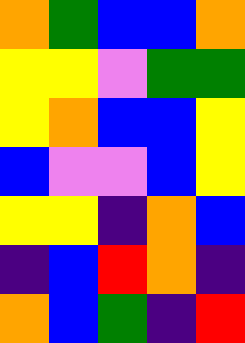[["orange", "green", "blue", "blue", "orange"], ["yellow", "yellow", "violet", "green", "green"], ["yellow", "orange", "blue", "blue", "yellow"], ["blue", "violet", "violet", "blue", "yellow"], ["yellow", "yellow", "indigo", "orange", "blue"], ["indigo", "blue", "red", "orange", "indigo"], ["orange", "blue", "green", "indigo", "red"]]